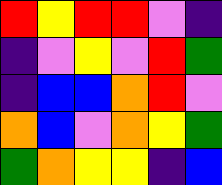[["red", "yellow", "red", "red", "violet", "indigo"], ["indigo", "violet", "yellow", "violet", "red", "green"], ["indigo", "blue", "blue", "orange", "red", "violet"], ["orange", "blue", "violet", "orange", "yellow", "green"], ["green", "orange", "yellow", "yellow", "indigo", "blue"]]